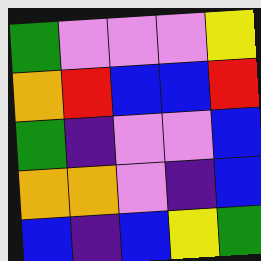[["green", "violet", "violet", "violet", "yellow"], ["orange", "red", "blue", "blue", "red"], ["green", "indigo", "violet", "violet", "blue"], ["orange", "orange", "violet", "indigo", "blue"], ["blue", "indigo", "blue", "yellow", "green"]]